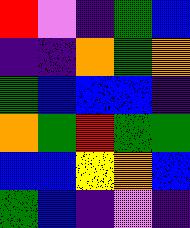[["red", "violet", "indigo", "green", "blue"], ["indigo", "indigo", "orange", "green", "orange"], ["green", "blue", "blue", "blue", "indigo"], ["orange", "green", "red", "green", "green"], ["blue", "blue", "yellow", "orange", "blue"], ["green", "blue", "indigo", "violet", "indigo"]]